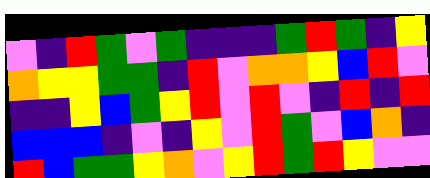[["violet", "indigo", "red", "green", "violet", "green", "indigo", "indigo", "indigo", "green", "red", "green", "indigo", "yellow"], ["orange", "yellow", "yellow", "green", "green", "indigo", "red", "violet", "orange", "orange", "yellow", "blue", "red", "violet"], ["indigo", "indigo", "yellow", "blue", "green", "yellow", "red", "violet", "red", "violet", "indigo", "red", "indigo", "red"], ["blue", "blue", "blue", "indigo", "violet", "indigo", "yellow", "violet", "red", "green", "violet", "blue", "orange", "indigo"], ["red", "blue", "green", "green", "yellow", "orange", "violet", "yellow", "red", "green", "red", "yellow", "violet", "violet"]]